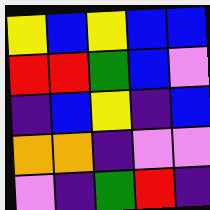[["yellow", "blue", "yellow", "blue", "blue"], ["red", "red", "green", "blue", "violet"], ["indigo", "blue", "yellow", "indigo", "blue"], ["orange", "orange", "indigo", "violet", "violet"], ["violet", "indigo", "green", "red", "indigo"]]